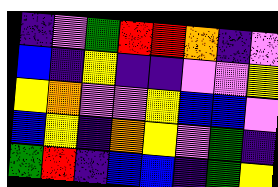[["indigo", "violet", "green", "red", "red", "orange", "indigo", "violet"], ["blue", "indigo", "yellow", "indigo", "indigo", "violet", "violet", "yellow"], ["yellow", "orange", "violet", "violet", "yellow", "blue", "blue", "violet"], ["blue", "yellow", "indigo", "orange", "yellow", "violet", "green", "indigo"], ["green", "red", "indigo", "blue", "blue", "indigo", "green", "yellow"]]